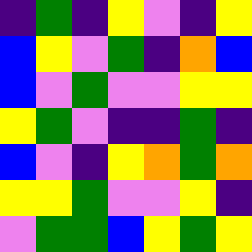[["indigo", "green", "indigo", "yellow", "violet", "indigo", "yellow"], ["blue", "yellow", "violet", "green", "indigo", "orange", "blue"], ["blue", "violet", "green", "violet", "violet", "yellow", "yellow"], ["yellow", "green", "violet", "indigo", "indigo", "green", "indigo"], ["blue", "violet", "indigo", "yellow", "orange", "green", "orange"], ["yellow", "yellow", "green", "violet", "violet", "yellow", "indigo"], ["violet", "green", "green", "blue", "yellow", "green", "yellow"]]